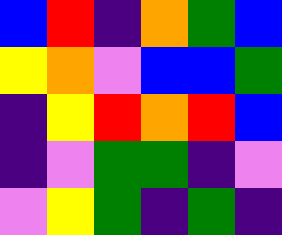[["blue", "red", "indigo", "orange", "green", "blue"], ["yellow", "orange", "violet", "blue", "blue", "green"], ["indigo", "yellow", "red", "orange", "red", "blue"], ["indigo", "violet", "green", "green", "indigo", "violet"], ["violet", "yellow", "green", "indigo", "green", "indigo"]]